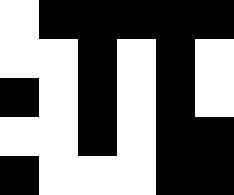[["white", "black", "black", "black", "black", "black"], ["white", "white", "black", "white", "black", "white"], ["black", "white", "black", "white", "black", "white"], ["white", "white", "black", "white", "black", "black"], ["black", "white", "white", "white", "black", "black"]]